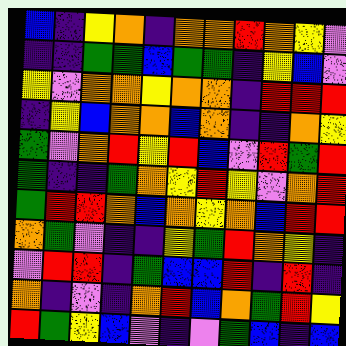[["blue", "indigo", "yellow", "orange", "indigo", "orange", "orange", "red", "orange", "yellow", "violet"], ["indigo", "indigo", "green", "green", "blue", "green", "green", "indigo", "yellow", "blue", "violet"], ["yellow", "violet", "orange", "orange", "yellow", "orange", "orange", "indigo", "red", "red", "red"], ["indigo", "yellow", "blue", "orange", "orange", "blue", "orange", "indigo", "indigo", "orange", "yellow"], ["green", "violet", "orange", "red", "yellow", "red", "blue", "violet", "red", "green", "red"], ["green", "indigo", "indigo", "green", "orange", "yellow", "red", "yellow", "violet", "orange", "red"], ["green", "red", "red", "orange", "blue", "orange", "yellow", "orange", "blue", "red", "red"], ["orange", "green", "violet", "indigo", "indigo", "yellow", "green", "red", "orange", "yellow", "indigo"], ["violet", "red", "red", "indigo", "green", "blue", "blue", "red", "indigo", "red", "indigo"], ["orange", "indigo", "violet", "indigo", "orange", "red", "blue", "orange", "green", "red", "yellow"], ["red", "green", "yellow", "blue", "violet", "indigo", "violet", "green", "blue", "indigo", "blue"]]